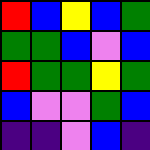[["red", "blue", "yellow", "blue", "green"], ["green", "green", "blue", "violet", "blue"], ["red", "green", "green", "yellow", "green"], ["blue", "violet", "violet", "green", "blue"], ["indigo", "indigo", "violet", "blue", "indigo"]]